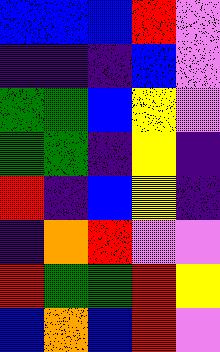[["blue", "blue", "blue", "red", "violet"], ["indigo", "indigo", "indigo", "blue", "violet"], ["green", "green", "blue", "yellow", "violet"], ["green", "green", "indigo", "yellow", "indigo"], ["red", "indigo", "blue", "yellow", "indigo"], ["indigo", "orange", "red", "violet", "violet"], ["red", "green", "green", "red", "yellow"], ["blue", "orange", "blue", "red", "violet"]]